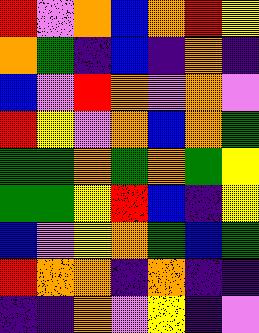[["red", "violet", "orange", "blue", "orange", "red", "yellow"], ["orange", "green", "indigo", "blue", "indigo", "orange", "indigo"], ["blue", "violet", "red", "orange", "violet", "orange", "violet"], ["red", "yellow", "violet", "orange", "blue", "orange", "green"], ["green", "green", "orange", "green", "orange", "green", "yellow"], ["green", "green", "yellow", "red", "blue", "indigo", "yellow"], ["blue", "violet", "yellow", "orange", "green", "blue", "green"], ["red", "orange", "orange", "indigo", "orange", "indigo", "indigo"], ["indigo", "indigo", "orange", "violet", "yellow", "indigo", "violet"]]